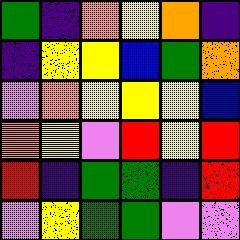[["green", "indigo", "orange", "yellow", "orange", "indigo"], ["indigo", "yellow", "yellow", "blue", "green", "orange"], ["violet", "orange", "yellow", "yellow", "yellow", "blue"], ["orange", "yellow", "violet", "red", "yellow", "red"], ["red", "indigo", "green", "green", "indigo", "red"], ["violet", "yellow", "green", "green", "violet", "violet"]]